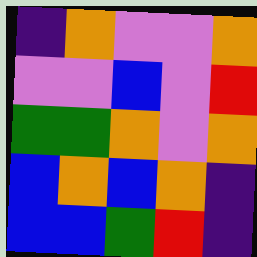[["indigo", "orange", "violet", "violet", "orange"], ["violet", "violet", "blue", "violet", "red"], ["green", "green", "orange", "violet", "orange"], ["blue", "orange", "blue", "orange", "indigo"], ["blue", "blue", "green", "red", "indigo"]]